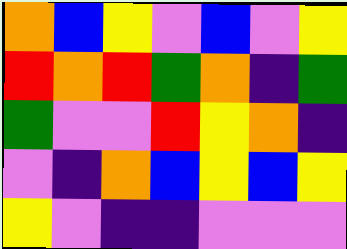[["orange", "blue", "yellow", "violet", "blue", "violet", "yellow"], ["red", "orange", "red", "green", "orange", "indigo", "green"], ["green", "violet", "violet", "red", "yellow", "orange", "indigo"], ["violet", "indigo", "orange", "blue", "yellow", "blue", "yellow"], ["yellow", "violet", "indigo", "indigo", "violet", "violet", "violet"]]